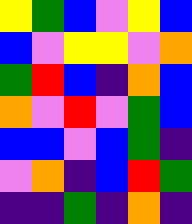[["yellow", "green", "blue", "violet", "yellow", "blue"], ["blue", "violet", "yellow", "yellow", "violet", "orange"], ["green", "red", "blue", "indigo", "orange", "blue"], ["orange", "violet", "red", "violet", "green", "blue"], ["blue", "blue", "violet", "blue", "green", "indigo"], ["violet", "orange", "indigo", "blue", "red", "green"], ["indigo", "indigo", "green", "indigo", "orange", "indigo"]]